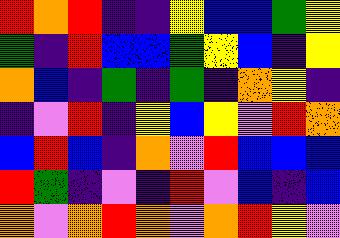[["red", "orange", "red", "indigo", "indigo", "yellow", "blue", "blue", "green", "yellow"], ["green", "indigo", "red", "blue", "blue", "green", "yellow", "blue", "indigo", "yellow"], ["orange", "blue", "indigo", "green", "indigo", "green", "indigo", "orange", "yellow", "indigo"], ["indigo", "violet", "red", "indigo", "yellow", "blue", "yellow", "violet", "red", "orange"], ["blue", "red", "blue", "indigo", "orange", "violet", "red", "blue", "blue", "blue"], ["red", "green", "indigo", "violet", "indigo", "red", "violet", "blue", "indigo", "blue"], ["orange", "violet", "orange", "red", "orange", "violet", "orange", "red", "yellow", "violet"]]